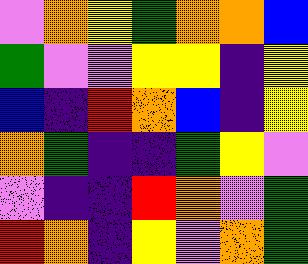[["violet", "orange", "yellow", "green", "orange", "orange", "blue"], ["green", "violet", "violet", "yellow", "yellow", "indigo", "yellow"], ["blue", "indigo", "red", "orange", "blue", "indigo", "yellow"], ["orange", "green", "indigo", "indigo", "green", "yellow", "violet"], ["violet", "indigo", "indigo", "red", "orange", "violet", "green"], ["red", "orange", "indigo", "yellow", "violet", "orange", "green"]]